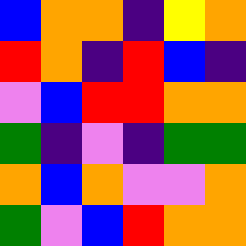[["blue", "orange", "orange", "indigo", "yellow", "orange"], ["red", "orange", "indigo", "red", "blue", "indigo"], ["violet", "blue", "red", "red", "orange", "orange"], ["green", "indigo", "violet", "indigo", "green", "green"], ["orange", "blue", "orange", "violet", "violet", "orange"], ["green", "violet", "blue", "red", "orange", "orange"]]